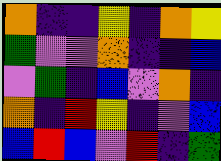[["orange", "indigo", "indigo", "yellow", "indigo", "orange", "yellow"], ["green", "violet", "violet", "orange", "indigo", "indigo", "blue"], ["violet", "green", "indigo", "blue", "violet", "orange", "indigo"], ["orange", "indigo", "red", "yellow", "indigo", "violet", "blue"], ["blue", "red", "blue", "violet", "red", "indigo", "green"]]